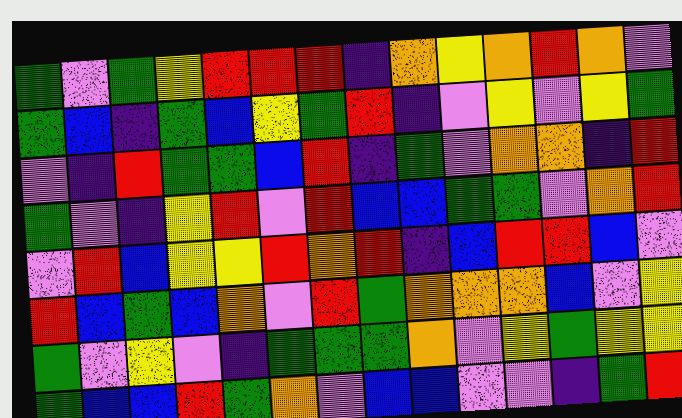[["green", "violet", "green", "yellow", "red", "red", "red", "indigo", "orange", "yellow", "orange", "red", "orange", "violet"], ["green", "blue", "indigo", "green", "blue", "yellow", "green", "red", "indigo", "violet", "yellow", "violet", "yellow", "green"], ["violet", "indigo", "red", "green", "green", "blue", "red", "indigo", "green", "violet", "orange", "orange", "indigo", "red"], ["green", "violet", "indigo", "yellow", "red", "violet", "red", "blue", "blue", "green", "green", "violet", "orange", "red"], ["violet", "red", "blue", "yellow", "yellow", "red", "orange", "red", "indigo", "blue", "red", "red", "blue", "violet"], ["red", "blue", "green", "blue", "orange", "violet", "red", "green", "orange", "orange", "orange", "blue", "violet", "yellow"], ["green", "violet", "yellow", "violet", "indigo", "green", "green", "green", "orange", "violet", "yellow", "green", "yellow", "yellow"], ["green", "blue", "blue", "red", "green", "orange", "violet", "blue", "blue", "violet", "violet", "indigo", "green", "red"]]